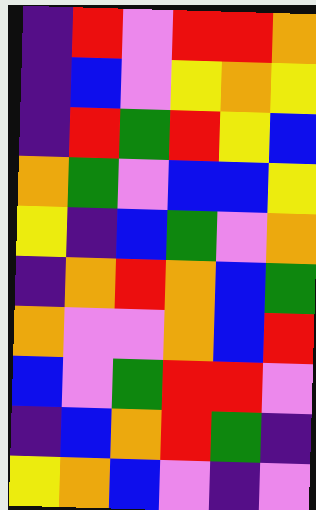[["indigo", "red", "violet", "red", "red", "orange"], ["indigo", "blue", "violet", "yellow", "orange", "yellow"], ["indigo", "red", "green", "red", "yellow", "blue"], ["orange", "green", "violet", "blue", "blue", "yellow"], ["yellow", "indigo", "blue", "green", "violet", "orange"], ["indigo", "orange", "red", "orange", "blue", "green"], ["orange", "violet", "violet", "orange", "blue", "red"], ["blue", "violet", "green", "red", "red", "violet"], ["indigo", "blue", "orange", "red", "green", "indigo"], ["yellow", "orange", "blue", "violet", "indigo", "violet"]]